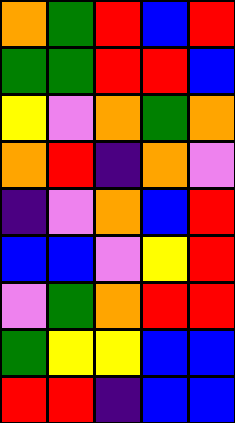[["orange", "green", "red", "blue", "red"], ["green", "green", "red", "red", "blue"], ["yellow", "violet", "orange", "green", "orange"], ["orange", "red", "indigo", "orange", "violet"], ["indigo", "violet", "orange", "blue", "red"], ["blue", "blue", "violet", "yellow", "red"], ["violet", "green", "orange", "red", "red"], ["green", "yellow", "yellow", "blue", "blue"], ["red", "red", "indigo", "blue", "blue"]]